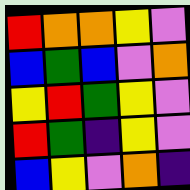[["red", "orange", "orange", "yellow", "violet"], ["blue", "green", "blue", "violet", "orange"], ["yellow", "red", "green", "yellow", "violet"], ["red", "green", "indigo", "yellow", "violet"], ["blue", "yellow", "violet", "orange", "indigo"]]